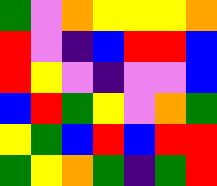[["green", "violet", "orange", "yellow", "yellow", "yellow", "orange"], ["red", "violet", "indigo", "blue", "red", "red", "blue"], ["red", "yellow", "violet", "indigo", "violet", "violet", "blue"], ["blue", "red", "green", "yellow", "violet", "orange", "green"], ["yellow", "green", "blue", "red", "blue", "red", "red"], ["green", "yellow", "orange", "green", "indigo", "green", "red"]]